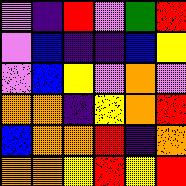[["violet", "indigo", "red", "violet", "green", "red"], ["violet", "blue", "indigo", "indigo", "blue", "yellow"], ["violet", "blue", "yellow", "violet", "orange", "violet"], ["orange", "orange", "indigo", "yellow", "orange", "red"], ["blue", "orange", "orange", "red", "indigo", "orange"], ["orange", "orange", "yellow", "red", "yellow", "red"]]